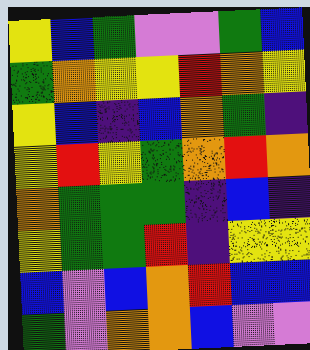[["yellow", "blue", "green", "violet", "violet", "green", "blue"], ["green", "orange", "yellow", "yellow", "red", "orange", "yellow"], ["yellow", "blue", "indigo", "blue", "orange", "green", "indigo"], ["yellow", "red", "yellow", "green", "orange", "red", "orange"], ["orange", "green", "green", "green", "indigo", "blue", "indigo"], ["yellow", "green", "green", "red", "indigo", "yellow", "yellow"], ["blue", "violet", "blue", "orange", "red", "blue", "blue"], ["green", "violet", "orange", "orange", "blue", "violet", "violet"]]